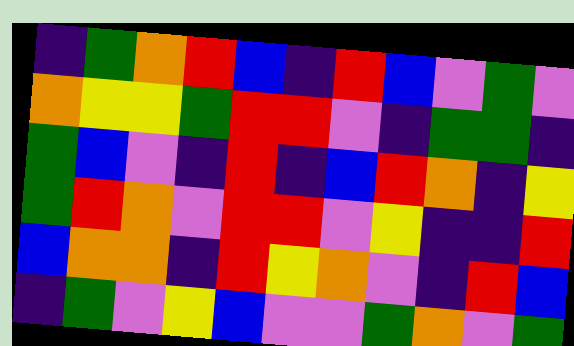[["indigo", "green", "orange", "red", "blue", "indigo", "red", "blue", "violet", "green", "violet"], ["orange", "yellow", "yellow", "green", "red", "red", "violet", "indigo", "green", "green", "indigo"], ["green", "blue", "violet", "indigo", "red", "indigo", "blue", "red", "orange", "indigo", "yellow"], ["green", "red", "orange", "violet", "red", "red", "violet", "yellow", "indigo", "indigo", "red"], ["blue", "orange", "orange", "indigo", "red", "yellow", "orange", "violet", "indigo", "red", "blue"], ["indigo", "green", "violet", "yellow", "blue", "violet", "violet", "green", "orange", "violet", "green"]]